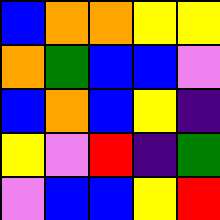[["blue", "orange", "orange", "yellow", "yellow"], ["orange", "green", "blue", "blue", "violet"], ["blue", "orange", "blue", "yellow", "indigo"], ["yellow", "violet", "red", "indigo", "green"], ["violet", "blue", "blue", "yellow", "red"]]